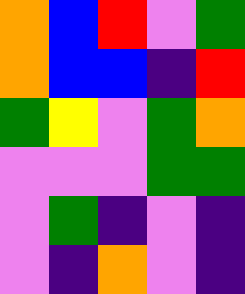[["orange", "blue", "red", "violet", "green"], ["orange", "blue", "blue", "indigo", "red"], ["green", "yellow", "violet", "green", "orange"], ["violet", "violet", "violet", "green", "green"], ["violet", "green", "indigo", "violet", "indigo"], ["violet", "indigo", "orange", "violet", "indigo"]]